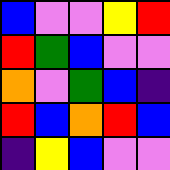[["blue", "violet", "violet", "yellow", "red"], ["red", "green", "blue", "violet", "violet"], ["orange", "violet", "green", "blue", "indigo"], ["red", "blue", "orange", "red", "blue"], ["indigo", "yellow", "blue", "violet", "violet"]]